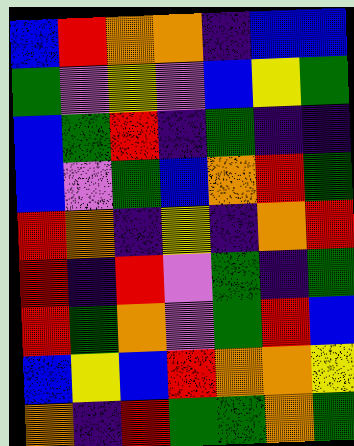[["blue", "red", "orange", "orange", "indigo", "blue", "blue"], ["green", "violet", "yellow", "violet", "blue", "yellow", "green"], ["blue", "green", "red", "indigo", "green", "indigo", "indigo"], ["blue", "violet", "green", "blue", "orange", "red", "green"], ["red", "orange", "indigo", "yellow", "indigo", "orange", "red"], ["red", "indigo", "red", "violet", "green", "indigo", "green"], ["red", "green", "orange", "violet", "green", "red", "blue"], ["blue", "yellow", "blue", "red", "orange", "orange", "yellow"], ["orange", "indigo", "red", "green", "green", "orange", "green"]]